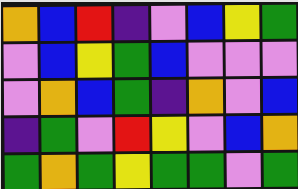[["orange", "blue", "red", "indigo", "violet", "blue", "yellow", "green"], ["violet", "blue", "yellow", "green", "blue", "violet", "violet", "violet"], ["violet", "orange", "blue", "green", "indigo", "orange", "violet", "blue"], ["indigo", "green", "violet", "red", "yellow", "violet", "blue", "orange"], ["green", "orange", "green", "yellow", "green", "green", "violet", "green"]]